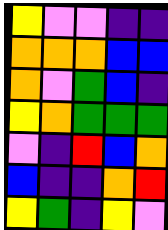[["yellow", "violet", "violet", "indigo", "indigo"], ["orange", "orange", "orange", "blue", "blue"], ["orange", "violet", "green", "blue", "indigo"], ["yellow", "orange", "green", "green", "green"], ["violet", "indigo", "red", "blue", "orange"], ["blue", "indigo", "indigo", "orange", "red"], ["yellow", "green", "indigo", "yellow", "violet"]]